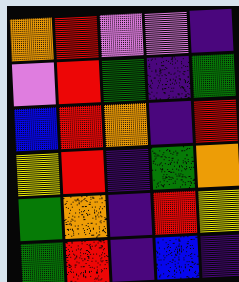[["orange", "red", "violet", "violet", "indigo"], ["violet", "red", "green", "indigo", "green"], ["blue", "red", "orange", "indigo", "red"], ["yellow", "red", "indigo", "green", "orange"], ["green", "orange", "indigo", "red", "yellow"], ["green", "red", "indigo", "blue", "indigo"]]